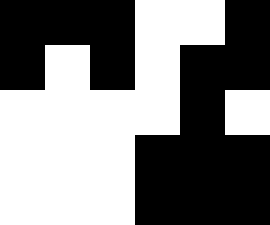[["black", "black", "black", "white", "white", "black"], ["black", "white", "black", "white", "black", "black"], ["white", "white", "white", "white", "black", "white"], ["white", "white", "white", "black", "black", "black"], ["white", "white", "white", "black", "black", "black"]]